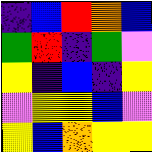[["indigo", "blue", "red", "orange", "blue"], ["green", "red", "indigo", "green", "violet"], ["yellow", "indigo", "blue", "indigo", "yellow"], ["violet", "yellow", "yellow", "blue", "violet"], ["yellow", "blue", "orange", "yellow", "yellow"]]